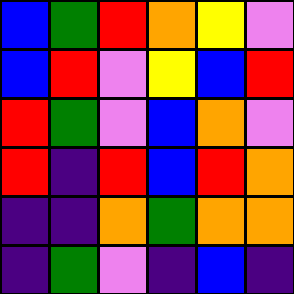[["blue", "green", "red", "orange", "yellow", "violet"], ["blue", "red", "violet", "yellow", "blue", "red"], ["red", "green", "violet", "blue", "orange", "violet"], ["red", "indigo", "red", "blue", "red", "orange"], ["indigo", "indigo", "orange", "green", "orange", "orange"], ["indigo", "green", "violet", "indigo", "blue", "indigo"]]